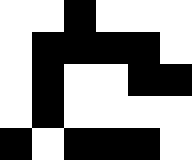[["white", "white", "black", "white", "white", "white"], ["white", "black", "black", "black", "black", "white"], ["white", "black", "white", "white", "black", "black"], ["white", "black", "white", "white", "white", "white"], ["black", "white", "black", "black", "black", "white"]]